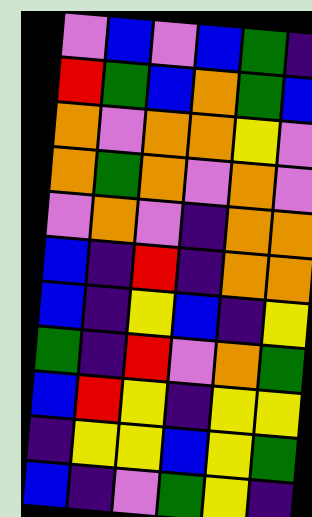[["violet", "blue", "violet", "blue", "green", "indigo"], ["red", "green", "blue", "orange", "green", "blue"], ["orange", "violet", "orange", "orange", "yellow", "violet"], ["orange", "green", "orange", "violet", "orange", "violet"], ["violet", "orange", "violet", "indigo", "orange", "orange"], ["blue", "indigo", "red", "indigo", "orange", "orange"], ["blue", "indigo", "yellow", "blue", "indigo", "yellow"], ["green", "indigo", "red", "violet", "orange", "green"], ["blue", "red", "yellow", "indigo", "yellow", "yellow"], ["indigo", "yellow", "yellow", "blue", "yellow", "green"], ["blue", "indigo", "violet", "green", "yellow", "indigo"]]